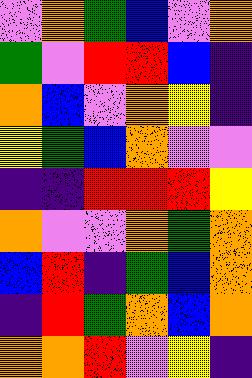[["violet", "orange", "green", "blue", "violet", "orange"], ["green", "violet", "red", "red", "blue", "indigo"], ["orange", "blue", "violet", "orange", "yellow", "indigo"], ["yellow", "green", "blue", "orange", "violet", "violet"], ["indigo", "indigo", "red", "red", "red", "yellow"], ["orange", "violet", "violet", "orange", "green", "orange"], ["blue", "red", "indigo", "green", "blue", "orange"], ["indigo", "red", "green", "orange", "blue", "orange"], ["orange", "orange", "red", "violet", "yellow", "indigo"]]